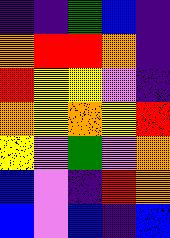[["indigo", "indigo", "green", "blue", "indigo"], ["orange", "red", "red", "orange", "indigo"], ["red", "yellow", "yellow", "violet", "indigo"], ["orange", "yellow", "orange", "yellow", "red"], ["yellow", "violet", "green", "violet", "orange"], ["blue", "violet", "indigo", "red", "orange"], ["blue", "violet", "blue", "indigo", "blue"]]